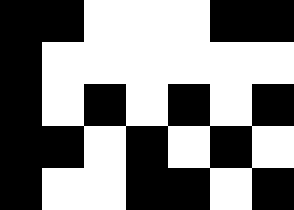[["black", "black", "white", "white", "white", "black", "black"], ["black", "white", "white", "white", "white", "white", "white"], ["black", "white", "black", "white", "black", "white", "black"], ["black", "black", "white", "black", "white", "black", "white"], ["black", "white", "white", "black", "black", "white", "black"]]